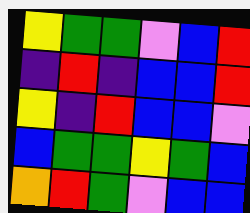[["yellow", "green", "green", "violet", "blue", "red"], ["indigo", "red", "indigo", "blue", "blue", "red"], ["yellow", "indigo", "red", "blue", "blue", "violet"], ["blue", "green", "green", "yellow", "green", "blue"], ["orange", "red", "green", "violet", "blue", "blue"]]